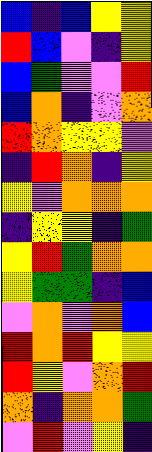[["blue", "indigo", "blue", "yellow", "yellow"], ["red", "blue", "violet", "indigo", "yellow"], ["blue", "green", "violet", "violet", "red"], ["blue", "orange", "indigo", "violet", "orange"], ["red", "orange", "yellow", "yellow", "violet"], ["indigo", "red", "orange", "indigo", "yellow"], ["yellow", "violet", "orange", "orange", "orange"], ["indigo", "yellow", "yellow", "indigo", "green"], ["yellow", "red", "green", "orange", "orange"], ["yellow", "green", "green", "indigo", "blue"], ["violet", "orange", "violet", "orange", "blue"], ["red", "orange", "red", "yellow", "yellow"], ["red", "yellow", "violet", "orange", "red"], ["orange", "indigo", "orange", "orange", "green"], ["violet", "red", "violet", "yellow", "indigo"]]